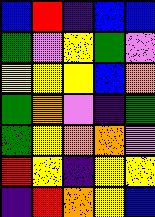[["blue", "red", "indigo", "blue", "blue"], ["green", "violet", "yellow", "green", "violet"], ["yellow", "yellow", "yellow", "blue", "orange"], ["green", "orange", "violet", "indigo", "green"], ["green", "yellow", "orange", "orange", "violet"], ["red", "yellow", "indigo", "yellow", "yellow"], ["indigo", "red", "orange", "yellow", "blue"]]